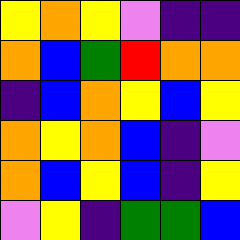[["yellow", "orange", "yellow", "violet", "indigo", "indigo"], ["orange", "blue", "green", "red", "orange", "orange"], ["indigo", "blue", "orange", "yellow", "blue", "yellow"], ["orange", "yellow", "orange", "blue", "indigo", "violet"], ["orange", "blue", "yellow", "blue", "indigo", "yellow"], ["violet", "yellow", "indigo", "green", "green", "blue"]]